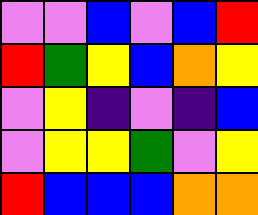[["violet", "violet", "blue", "violet", "blue", "red"], ["red", "green", "yellow", "blue", "orange", "yellow"], ["violet", "yellow", "indigo", "violet", "indigo", "blue"], ["violet", "yellow", "yellow", "green", "violet", "yellow"], ["red", "blue", "blue", "blue", "orange", "orange"]]